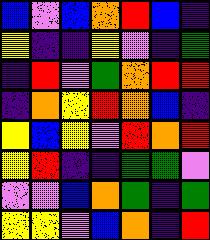[["blue", "violet", "blue", "orange", "red", "blue", "indigo"], ["yellow", "indigo", "indigo", "yellow", "violet", "indigo", "green"], ["indigo", "red", "violet", "green", "orange", "red", "red"], ["indigo", "orange", "yellow", "red", "orange", "blue", "indigo"], ["yellow", "blue", "yellow", "violet", "red", "orange", "red"], ["yellow", "red", "indigo", "indigo", "green", "green", "violet"], ["violet", "violet", "blue", "orange", "green", "indigo", "green"], ["yellow", "yellow", "violet", "blue", "orange", "indigo", "red"]]